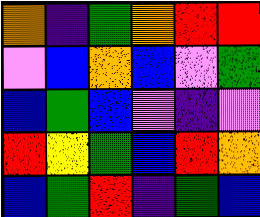[["orange", "indigo", "green", "orange", "red", "red"], ["violet", "blue", "orange", "blue", "violet", "green"], ["blue", "green", "blue", "violet", "indigo", "violet"], ["red", "yellow", "green", "blue", "red", "orange"], ["blue", "green", "red", "indigo", "green", "blue"]]